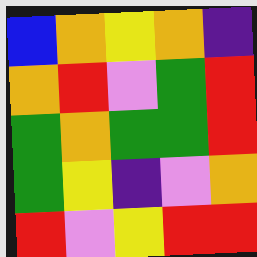[["blue", "orange", "yellow", "orange", "indigo"], ["orange", "red", "violet", "green", "red"], ["green", "orange", "green", "green", "red"], ["green", "yellow", "indigo", "violet", "orange"], ["red", "violet", "yellow", "red", "red"]]